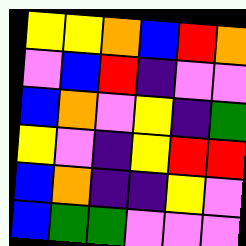[["yellow", "yellow", "orange", "blue", "red", "orange"], ["violet", "blue", "red", "indigo", "violet", "violet"], ["blue", "orange", "violet", "yellow", "indigo", "green"], ["yellow", "violet", "indigo", "yellow", "red", "red"], ["blue", "orange", "indigo", "indigo", "yellow", "violet"], ["blue", "green", "green", "violet", "violet", "violet"]]